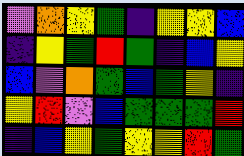[["violet", "orange", "yellow", "green", "indigo", "yellow", "yellow", "blue"], ["indigo", "yellow", "green", "red", "green", "indigo", "blue", "yellow"], ["blue", "violet", "orange", "green", "blue", "green", "yellow", "indigo"], ["yellow", "red", "violet", "blue", "green", "green", "green", "red"], ["indigo", "blue", "yellow", "green", "yellow", "yellow", "red", "green"]]